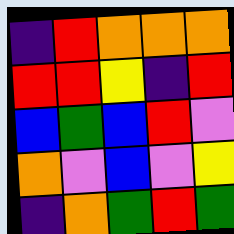[["indigo", "red", "orange", "orange", "orange"], ["red", "red", "yellow", "indigo", "red"], ["blue", "green", "blue", "red", "violet"], ["orange", "violet", "blue", "violet", "yellow"], ["indigo", "orange", "green", "red", "green"]]